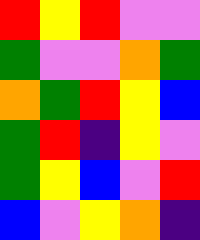[["red", "yellow", "red", "violet", "violet"], ["green", "violet", "violet", "orange", "green"], ["orange", "green", "red", "yellow", "blue"], ["green", "red", "indigo", "yellow", "violet"], ["green", "yellow", "blue", "violet", "red"], ["blue", "violet", "yellow", "orange", "indigo"]]